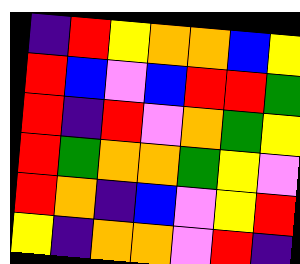[["indigo", "red", "yellow", "orange", "orange", "blue", "yellow"], ["red", "blue", "violet", "blue", "red", "red", "green"], ["red", "indigo", "red", "violet", "orange", "green", "yellow"], ["red", "green", "orange", "orange", "green", "yellow", "violet"], ["red", "orange", "indigo", "blue", "violet", "yellow", "red"], ["yellow", "indigo", "orange", "orange", "violet", "red", "indigo"]]